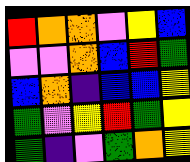[["red", "orange", "orange", "violet", "yellow", "blue"], ["violet", "violet", "orange", "blue", "red", "green"], ["blue", "orange", "indigo", "blue", "blue", "yellow"], ["green", "violet", "yellow", "red", "green", "yellow"], ["green", "indigo", "violet", "green", "orange", "yellow"]]